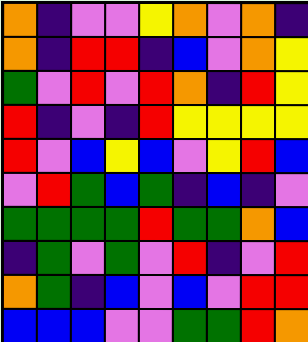[["orange", "indigo", "violet", "violet", "yellow", "orange", "violet", "orange", "indigo"], ["orange", "indigo", "red", "red", "indigo", "blue", "violet", "orange", "yellow"], ["green", "violet", "red", "violet", "red", "orange", "indigo", "red", "yellow"], ["red", "indigo", "violet", "indigo", "red", "yellow", "yellow", "yellow", "yellow"], ["red", "violet", "blue", "yellow", "blue", "violet", "yellow", "red", "blue"], ["violet", "red", "green", "blue", "green", "indigo", "blue", "indigo", "violet"], ["green", "green", "green", "green", "red", "green", "green", "orange", "blue"], ["indigo", "green", "violet", "green", "violet", "red", "indigo", "violet", "red"], ["orange", "green", "indigo", "blue", "violet", "blue", "violet", "red", "red"], ["blue", "blue", "blue", "violet", "violet", "green", "green", "red", "orange"]]